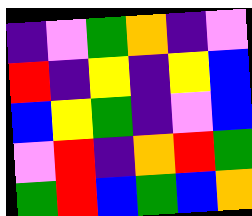[["indigo", "violet", "green", "orange", "indigo", "violet"], ["red", "indigo", "yellow", "indigo", "yellow", "blue"], ["blue", "yellow", "green", "indigo", "violet", "blue"], ["violet", "red", "indigo", "orange", "red", "green"], ["green", "red", "blue", "green", "blue", "orange"]]